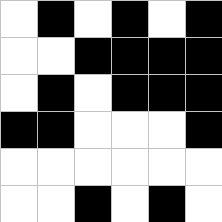[["white", "black", "white", "black", "white", "black"], ["white", "white", "black", "black", "black", "black"], ["white", "black", "white", "black", "black", "black"], ["black", "black", "white", "white", "white", "black"], ["white", "white", "white", "white", "white", "white"], ["white", "white", "black", "white", "black", "white"]]